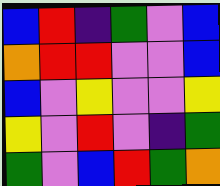[["blue", "red", "indigo", "green", "violet", "blue"], ["orange", "red", "red", "violet", "violet", "blue"], ["blue", "violet", "yellow", "violet", "violet", "yellow"], ["yellow", "violet", "red", "violet", "indigo", "green"], ["green", "violet", "blue", "red", "green", "orange"]]